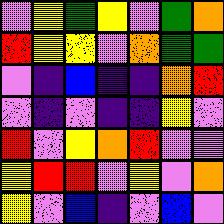[["violet", "yellow", "green", "yellow", "violet", "green", "orange"], ["red", "yellow", "yellow", "violet", "orange", "green", "green"], ["violet", "indigo", "blue", "indigo", "indigo", "orange", "red"], ["violet", "indigo", "violet", "indigo", "indigo", "yellow", "violet"], ["red", "violet", "yellow", "orange", "red", "violet", "violet"], ["yellow", "red", "red", "violet", "yellow", "violet", "orange"], ["yellow", "violet", "blue", "indigo", "violet", "blue", "violet"]]